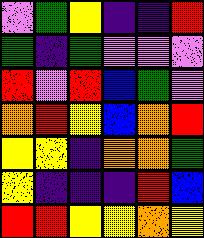[["violet", "green", "yellow", "indigo", "indigo", "red"], ["green", "indigo", "green", "violet", "violet", "violet"], ["red", "violet", "red", "blue", "green", "violet"], ["orange", "red", "yellow", "blue", "orange", "red"], ["yellow", "yellow", "indigo", "orange", "orange", "green"], ["yellow", "indigo", "indigo", "indigo", "red", "blue"], ["red", "red", "yellow", "yellow", "orange", "yellow"]]